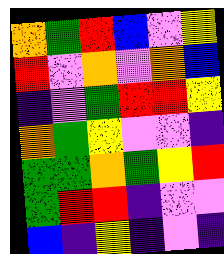[["orange", "green", "red", "blue", "violet", "yellow"], ["red", "violet", "orange", "violet", "orange", "blue"], ["indigo", "violet", "green", "red", "red", "yellow"], ["orange", "green", "yellow", "violet", "violet", "indigo"], ["green", "green", "orange", "green", "yellow", "red"], ["green", "red", "red", "indigo", "violet", "violet"], ["blue", "indigo", "yellow", "indigo", "violet", "indigo"]]